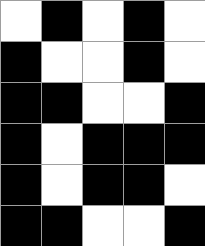[["white", "black", "white", "black", "white"], ["black", "white", "white", "black", "white"], ["black", "black", "white", "white", "black"], ["black", "white", "black", "black", "black"], ["black", "white", "black", "black", "white"], ["black", "black", "white", "white", "black"]]